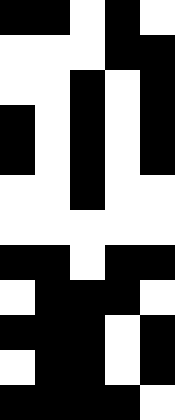[["black", "black", "white", "black", "white"], ["white", "white", "white", "black", "black"], ["white", "white", "black", "white", "black"], ["black", "white", "black", "white", "black"], ["black", "white", "black", "white", "black"], ["white", "white", "black", "white", "white"], ["white", "white", "white", "white", "white"], ["black", "black", "white", "black", "black"], ["white", "black", "black", "black", "white"], ["black", "black", "black", "white", "black"], ["white", "black", "black", "white", "black"], ["black", "black", "black", "black", "white"]]